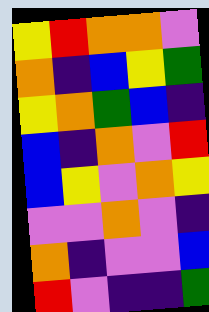[["yellow", "red", "orange", "orange", "violet"], ["orange", "indigo", "blue", "yellow", "green"], ["yellow", "orange", "green", "blue", "indigo"], ["blue", "indigo", "orange", "violet", "red"], ["blue", "yellow", "violet", "orange", "yellow"], ["violet", "violet", "orange", "violet", "indigo"], ["orange", "indigo", "violet", "violet", "blue"], ["red", "violet", "indigo", "indigo", "green"]]